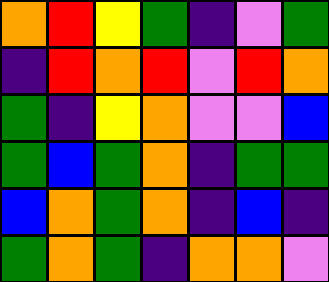[["orange", "red", "yellow", "green", "indigo", "violet", "green"], ["indigo", "red", "orange", "red", "violet", "red", "orange"], ["green", "indigo", "yellow", "orange", "violet", "violet", "blue"], ["green", "blue", "green", "orange", "indigo", "green", "green"], ["blue", "orange", "green", "orange", "indigo", "blue", "indigo"], ["green", "orange", "green", "indigo", "orange", "orange", "violet"]]